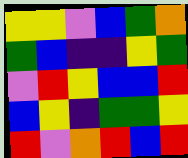[["yellow", "yellow", "violet", "blue", "green", "orange"], ["green", "blue", "indigo", "indigo", "yellow", "green"], ["violet", "red", "yellow", "blue", "blue", "red"], ["blue", "yellow", "indigo", "green", "green", "yellow"], ["red", "violet", "orange", "red", "blue", "red"]]